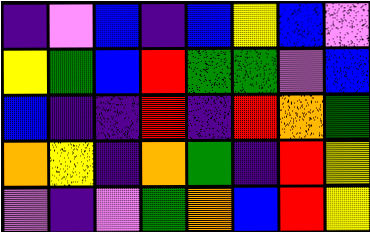[["indigo", "violet", "blue", "indigo", "blue", "yellow", "blue", "violet"], ["yellow", "green", "blue", "red", "green", "green", "violet", "blue"], ["blue", "indigo", "indigo", "red", "indigo", "red", "orange", "green"], ["orange", "yellow", "indigo", "orange", "green", "indigo", "red", "yellow"], ["violet", "indigo", "violet", "green", "orange", "blue", "red", "yellow"]]